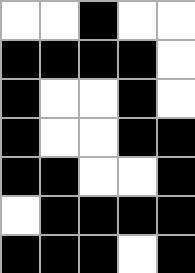[["white", "white", "black", "white", "white"], ["black", "black", "black", "black", "white"], ["black", "white", "white", "black", "white"], ["black", "white", "white", "black", "black"], ["black", "black", "white", "white", "black"], ["white", "black", "black", "black", "black"], ["black", "black", "black", "white", "black"]]